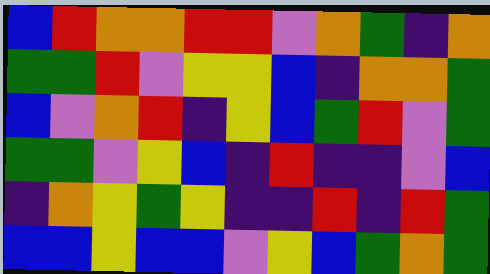[["blue", "red", "orange", "orange", "red", "red", "violet", "orange", "green", "indigo", "orange"], ["green", "green", "red", "violet", "yellow", "yellow", "blue", "indigo", "orange", "orange", "green"], ["blue", "violet", "orange", "red", "indigo", "yellow", "blue", "green", "red", "violet", "green"], ["green", "green", "violet", "yellow", "blue", "indigo", "red", "indigo", "indigo", "violet", "blue"], ["indigo", "orange", "yellow", "green", "yellow", "indigo", "indigo", "red", "indigo", "red", "green"], ["blue", "blue", "yellow", "blue", "blue", "violet", "yellow", "blue", "green", "orange", "green"]]